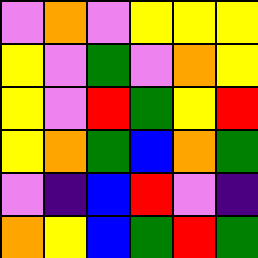[["violet", "orange", "violet", "yellow", "yellow", "yellow"], ["yellow", "violet", "green", "violet", "orange", "yellow"], ["yellow", "violet", "red", "green", "yellow", "red"], ["yellow", "orange", "green", "blue", "orange", "green"], ["violet", "indigo", "blue", "red", "violet", "indigo"], ["orange", "yellow", "blue", "green", "red", "green"]]